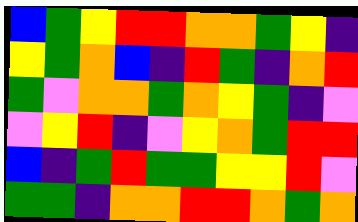[["blue", "green", "yellow", "red", "red", "orange", "orange", "green", "yellow", "indigo"], ["yellow", "green", "orange", "blue", "indigo", "red", "green", "indigo", "orange", "red"], ["green", "violet", "orange", "orange", "green", "orange", "yellow", "green", "indigo", "violet"], ["violet", "yellow", "red", "indigo", "violet", "yellow", "orange", "green", "red", "red"], ["blue", "indigo", "green", "red", "green", "green", "yellow", "yellow", "red", "violet"], ["green", "green", "indigo", "orange", "orange", "red", "red", "orange", "green", "orange"]]